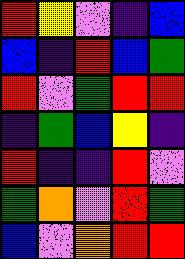[["red", "yellow", "violet", "indigo", "blue"], ["blue", "indigo", "red", "blue", "green"], ["red", "violet", "green", "red", "red"], ["indigo", "green", "blue", "yellow", "indigo"], ["red", "indigo", "indigo", "red", "violet"], ["green", "orange", "violet", "red", "green"], ["blue", "violet", "orange", "red", "red"]]